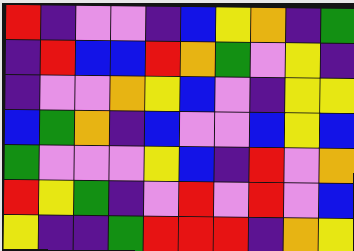[["red", "indigo", "violet", "violet", "indigo", "blue", "yellow", "orange", "indigo", "green"], ["indigo", "red", "blue", "blue", "red", "orange", "green", "violet", "yellow", "indigo"], ["indigo", "violet", "violet", "orange", "yellow", "blue", "violet", "indigo", "yellow", "yellow"], ["blue", "green", "orange", "indigo", "blue", "violet", "violet", "blue", "yellow", "blue"], ["green", "violet", "violet", "violet", "yellow", "blue", "indigo", "red", "violet", "orange"], ["red", "yellow", "green", "indigo", "violet", "red", "violet", "red", "violet", "blue"], ["yellow", "indigo", "indigo", "green", "red", "red", "red", "indigo", "orange", "yellow"]]